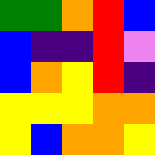[["green", "green", "orange", "red", "blue"], ["blue", "indigo", "indigo", "red", "violet"], ["blue", "orange", "yellow", "red", "indigo"], ["yellow", "yellow", "yellow", "orange", "orange"], ["yellow", "blue", "orange", "orange", "yellow"]]